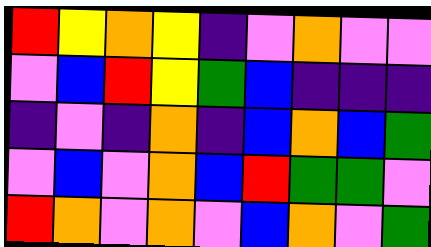[["red", "yellow", "orange", "yellow", "indigo", "violet", "orange", "violet", "violet"], ["violet", "blue", "red", "yellow", "green", "blue", "indigo", "indigo", "indigo"], ["indigo", "violet", "indigo", "orange", "indigo", "blue", "orange", "blue", "green"], ["violet", "blue", "violet", "orange", "blue", "red", "green", "green", "violet"], ["red", "orange", "violet", "orange", "violet", "blue", "orange", "violet", "green"]]